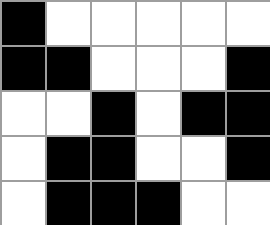[["black", "white", "white", "white", "white", "white"], ["black", "black", "white", "white", "white", "black"], ["white", "white", "black", "white", "black", "black"], ["white", "black", "black", "white", "white", "black"], ["white", "black", "black", "black", "white", "white"]]